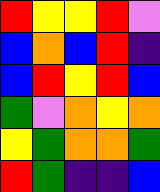[["red", "yellow", "yellow", "red", "violet"], ["blue", "orange", "blue", "red", "indigo"], ["blue", "red", "yellow", "red", "blue"], ["green", "violet", "orange", "yellow", "orange"], ["yellow", "green", "orange", "orange", "green"], ["red", "green", "indigo", "indigo", "blue"]]